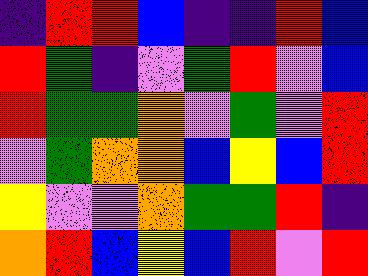[["indigo", "red", "red", "blue", "indigo", "indigo", "red", "blue"], ["red", "green", "indigo", "violet", "green", "red", "violet", "blue"], ["red", "green", "green", "orange", "violet", "green", "violet", "red"], ["violet", "green", "orange", "orange", "blue", "yellow", "blue", "red"], ["yellow", "violet", "violet", "orange", "green", "green", "red", "indigo"], ["orange", "red", "blue", "yellow", "blue", "red", "violet", "red"]]